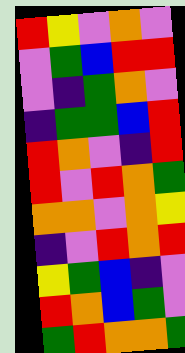[["red", "yellow", "violet", "orange", "violet"], ["violet", "green", "blue", "red", "red"], ["violet", "indigo", "green", "orange", "violet"], ["indigo", "green", "green", "blue", "red"], ["red", "orange", "violet", "indigo", "red"], ["red", "violet", "red", "orange", "green"], ["orange", "orange", "violet", "orange", "yellow"], ["indigo", "violet", "red", "orange", "red"], ["yellow", "green", "blue", "indigo", "violet"], ["red", "orange", "blue", "green", "violet"], ["green", "red", "orange", "orange", "green"]]